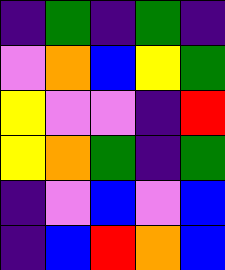[["indigo", "green", "indigo", "green", "indigo"], ["violet", "orange", "blue", "yellow", "green"], ["yellow", "violet", "violet", "indigo", "red"], ["yellow", "orange", "green", "indigo", "green"], ["indigo", "violet", "blue", "violet", "blue"], ["indigo", "blue", "red", "orange", "blue"]]